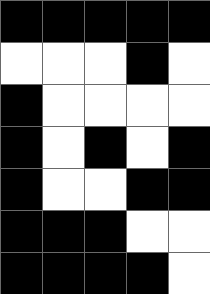[["black", "black", "black", "black", "black"], ["white", "white", "white", "black", "white"], ["black", "white", "white", "white", "white"], ["black", "white", "black", "white", "black"], ["black", "white", "white", "black", "black"], ["black", "black", "black", "white", "white"], ["black", "black", "black", "black", "white"]]